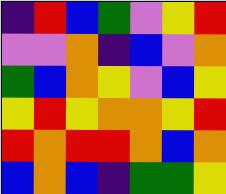[["indigo", "red", "blue", "green", "violet", "yellow", "red"], ["violet", "violet", "orange", "indigo", "blue", "violet", "orange"], ["green", "blue", "orange", "yellow", "violet", "blue", "yellow"], ["yellow", "red", "yellow", "orange", "orange", "yellow", "red"], ["red", "orange", "red", "red", "orange", "blue", "orange"], ["blue", "orange", "blue", "indigo", "green", "green", "yellow"]]